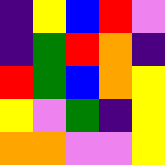[["indigo", "yellow", "blue", "red", "violet"], ["indigo", "green", "red", "orange", "indigo"], ["red", "green", "blue", "orange", "yellow"], ["yellow", "violet", "green", "indigo", "yellow"], ["orange", "orange", "violet", "violet", "yellow"]]